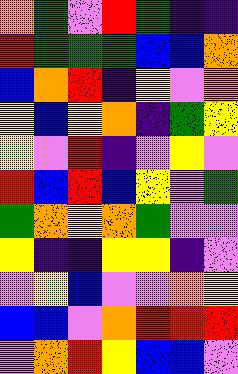[["orange", "green", "violet", "red", "green", "indigo", "indigo"], ["red", "green", "green", "green", "blue", "blue", "orange"], ["blue", "orange", "red", "indigo", "yellow", "violet", "orange"], ["yellow", "blue", "yellow", "orange", "indigo", "green", "yellow"], ["yellow", "violet", "red", "indigo", "violet", "yellow", "violet"], ["red", "blue", "red", "blue", "yellow", "violet", "green"], ["green", "orange", "yellow", "orange", "green", "violet", "violet"], ["yellow", "indigo", "indigo", "yellow", "yellow", "indigo", "violet"], ["violet", "yellow", "blue", "violet", "violet", "orange", "yellow"], ["blue", "blue", "violet", "orange", "red", "red", "red"], ["violet", "orange", "red", "yellow", "blue", "blue", "violet"]]